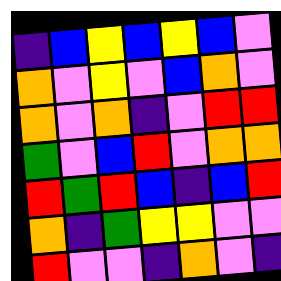[["indigo", "blue", "yellow", "blue", "yellow", "blue", "violet"], ["orange", "violet", "yellow", "violet", "blue", "orange", "violet"], ["orange", "violet", "orange", "indigo", "violet", "red", "red"], ["green", "violet", "blue", "red", "violet", "orange", "orange"], ["red", "green", "red", "blue", "indigo", "blue", "red"], ["orange", "indigo", "green", "yellow", "yellow", "violet", "violet"], ["red", "violet", "violet", "indigo", "orange", "violet", "indigo"]]